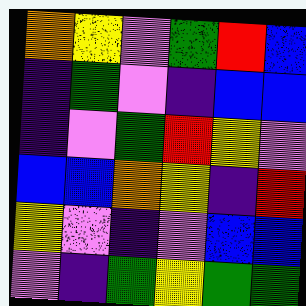[["orange", "yellow", "violet", "green", "red", "blue"], ["indigo", "green", "violet", "indigo", "blue", "blue"], ["indigo", "violet", "green", "red", "yellow", "violet"], ["blue", "blue", "orange", "yellow", "indigo", "red"], ["yellow", "violet", "indigo", "violet", "blue", "blue"], ["violet", "indigo", "green", "yellow", "green", "green"]]